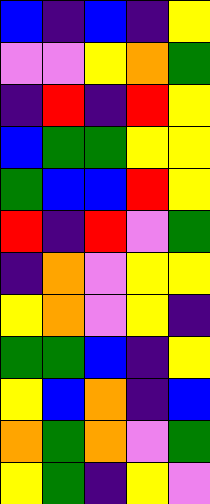[["blue", "indigo", "blue", "indigo", "yellow"], ["violet", "violet", "yellow", "orange", "green"], ["indigo", "red", "indigo", "red", "yellow"], ["blue", "green", "green", "yellow", "yellow"], ["green", "blue", "blue", "red", "yellow"], ["red", "indigo", "red", "violet", "green"], ["indigo", "orange", "violet", "yellow", "yellow"], ["yellow", "orange", "violet", "yellow", "indigo"], ["green", "green", "blue", "indigo", "yellow"], ["yellow", "blue", "orange", "indigo", "blue"], ["orange", "green", "orange", "violet", "green"], ["yellow", "green", "indigo", "yellow", "violet"]]